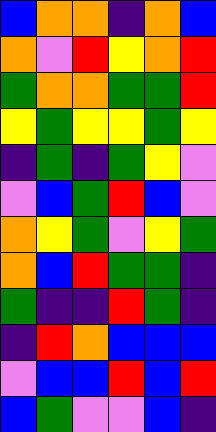[["blue", "orange", "orange", "indigo", "orange", "blue"], ["orange", "violet", "red", "yellow", "orange", "red"], ["green", "orange", "orange", "green", "green", "red"], ["yellow", "green", "yellow", "yellow", "green", "yellow"], ["indigo", "green", "indigo", "green", "yellow", "violet"], ["violet", "blue", "green", "red", "blue", "violet"], ["orange", "yellow", "green", "violet", "yellow", "green"], ["orange", "blue", "red", "green", "green", "indigo"], ["green", "indigo", "indigo", "red", "green", "indigo"], ["indigo", "red", "orange", "blue", "blue", "blue"], ["violet", "blue", "blue", "red", "blue", "red"], ["blue", "green", "violet", "violet", "blue", "indigo"]]